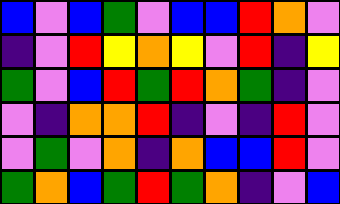[["blue", "violet", "blue", "green", "violet", "blue", "blue", "red", "orange", "violet"], ["indigo", "violet", "red", "yellow", "orange", "yellow", "violet", "red", "indigo", "yellow"], ["green", "violet", "blue", "red", "green", "red", "orange", "green", "indigo", "violet"], ["violet", "indigo", "orange", "orange", "red", "indigo", "violet", "indigo", "red", "violet"], ["violet", "green", "violet", "orange", "indigo", "orange", "blue", "blue", "red", "violet"], ["green", "orange", "blue", "green", "red", "green", "orange", "indigo", "violet", "blue"]]